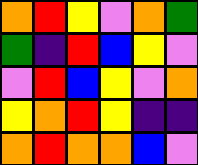[["orange", "red", "yellow", "violet", "orange", "green"], ["green", "indigo", "red", "blue", "yellow", "violet"], ["violet", "red", "blue", "yellow", "violet", "orange"], ["yellow", "orange", "red", "yellow", "indigo", "indigo"], ["orange", "red", "orange", "orange", "blue", "violet"]]